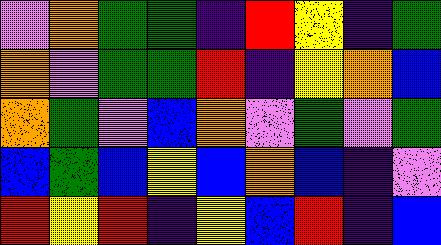[["violet", "orange", "green", "green", "indigo", "red", "yellow", "indigo", "green"], ["orange", "violet", "green", "green", "red", "indigo", "yellow", "orange", "blue"], ["orange", "green", "violet", "blue", "orange", "violet", "green", "violet", "green"], ["blue", "green", "blue", "yellow", "blue", "orange", "blue", "indigo", "violet"], ["red", "yellow", "red", "indigo", "yellow", "blue", "red", "indigo", "blue"]]